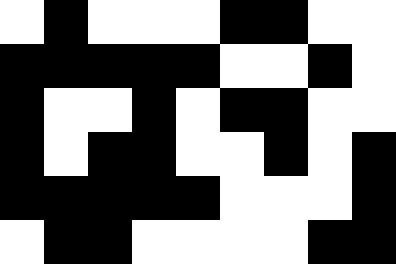[["white", "black", "white", "white", "white", "black", "black", "white", "white"], ["black", "black", "black", "black", "black", "white", "white", "black", "white"], ["black", "white", "white", "black", "white", "black", "black", "white", "white"], ["black", "white", "black", "black", "white", "white", "black", "white", "black"], ["black", "black", "black", "black", "black", "white", "white", "white", "black"], ["white", "black", "black", "white", "white", "white", "white", "black", "black"]]